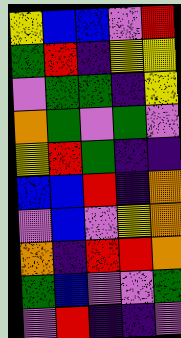[["yellow", "blue", "blue", "violet", "red"], ["green", "red", "indigo", "yellow", "yellow"], ["violet", "green", "green", "indigo", "yellow"], ["orange", "green", "violet", "green", "violet"], ["yellow", "red", "green", "indigo", "indigo"], ["blue", "blue", "red", "indigo", "orange"], ["violet", "blue", "violet", "yellow", "orange"], ["orange", "indigo", "red", "red", "orange"], ["green", "blue", "violet", "violet", "green"], ["violet", "red", "indigo", "indigo", "violet"]]